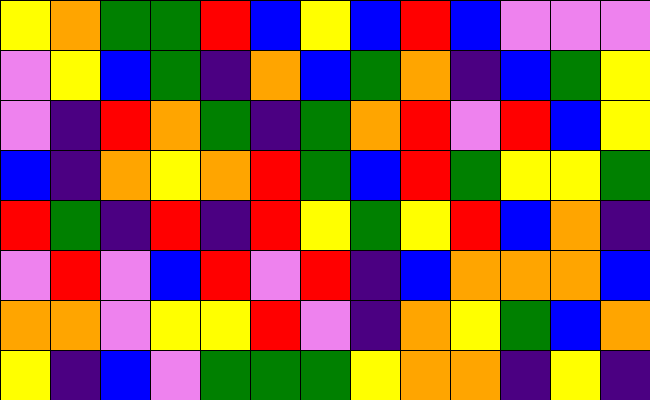[["yellow", "orange", "green", "green", "red", "blue", "yellow", "blue", "red", "blue", "violet", "violet", "violet"], ["violet", "yellow", "blue", "green", "indigo", "orange", "blue", "green", "orange", "indigo", "blue", "green", "yellow"], ["violet", "indigo", "red", "orange", "green", "indigo", "green", "orange", "red", "violet", "red", "blue", "yellow"], ["blue", "indigo", "orange", "yellow", "orange", "red", "green", "blue", "red", "green", "yellow", "yellow", "green"], ["red", "green", "indigo", "red", "indigo", "red", "yellow", "green", "yellow", "red", "blue", "orange", "indigo"], ["violet", "red", "violet", "blue", "red", "violet", "red", "indigo", "blue", "orange", "orange", "orange", "blue"], ["orange", "orange", "violet", "yellow", "yellow", "red", "violet", "indigo", "orange", "yellow", "green", "blue", "orange"], ["yellow", "indigo", "blue", "violet", "green", "green", "green", "yellow", "orange", "orange", "indigo", "yellow", "indigo"]]